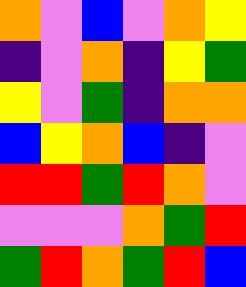[["orange", "violet", "blue", "violet", "orange", "yellow"], ["indigo", "violet", "orange", "indigo", "yellow", "green"], ["yellow", "violet", "green", "indigo", "orange", "orange"], ["blue", "yellow", "orange", "blue", "indigo", "violet"], ["red", "red", "green", "red", "orange", "violet"], ["violet", "violet", "violet", "orange", "green", "red"], ["green", "red", "orange", "green", "red", "blue"]]